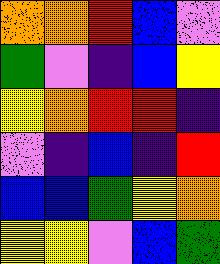[["orange", "orange", "red", "blue", "violet"], ["green", "violet", "indigo", "blue", "yellow"], ["yellow", "orange", "red", "red", "indigo"], ["violet", "indigo", "blue", "indigo", "red"], ["blue", "blue", "green", "yellow", "orange"], ["yellow", "yellow", "violet", "blue", "green"]]